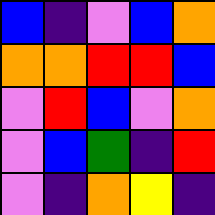[["blue", "indigo", "violet", "blue", "orange"], ["orange", "orange", "red", "red", "blue"], ["violet", "red", "blue", "violet", "orange"], ["violet", "blue", "green", "indigo", "red"], ["violet", "indigo", "orange", "yellow", "indigo"]]